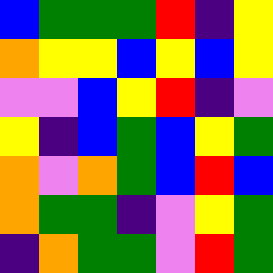[["blue", "green", "green", "green", "red", "indigo", "yellow"], ["orange", "yellow", "yellow", "blue", "yellow", "blue", "yellow"], ["violet", "violet", "blue", "yellow", "red", "indigo", "violet"], ["yellow", "indigo", "blue", "green", "blue", "yellow", "green"], ["orange", "violet", "orange", "green", "blue", "red", "blue"], ["orange", "green", "green", "indigo", "violet", "yellow", "green"], ["indigo", "orange", "green", "green", "violet", "red", "green"]]